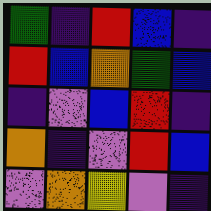[["green", "indigo", "red", "blue", "indigo"], ["red", "blue", "orange", "green", "blue"], ["indigo", "violet", "blue", "red", "indigo"], ["orange", "indigo", "violet", "red", "blue"], ["violet", "orange", "yellow", "violet", "indigo"]]